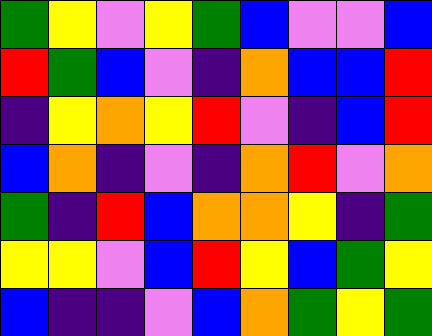[["green", "yellow", "violet", "yellow", "green", "blue", "violet", "violet", "blue"], ["red", "green", "blue", "violet", "indigo", "orange", "blue", "blue", "red"], ["indigo", "yellow", "orange", "yellow", "red", "violet", "indigo", "blue", "red"], ["blue", "orange", "indigo", "violet", "indigo", "orange", "red", "violet", "orange"], ["green", "indigo", "red", "blue", "orange", "orange", "yellow", "indigo", "green"], ["yellow", "yellow", "violet", "blue", "red", "yellow", "blue", "green", "yellow"], ["blue", "indigo", "indigo", "violet", "blue", "orange", "green", "yellow", "green"]]